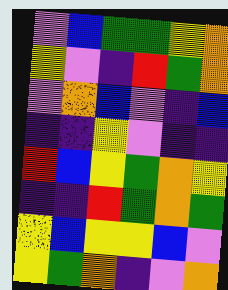[["violet", "blue", "green", "green", "yellow", "orange"], ["yellow", "violet", "indigo", "red", "green", "orange"], ["violet", "orange", "blue", "violet", "indigo", "blue"], ["indigo", "indigo", "yellow", "violet", "indigo", "indigo"], ["red", "blue", "yellow", "green", "orange", "yellow"], ["indigo", "indigo", "red", "green", "orange", "green"], ["yellow", "blue", "yellow", "yellow", "blue", "violet"], ["yellow", "green", "orange", "indigo", "violet", "orange"]]